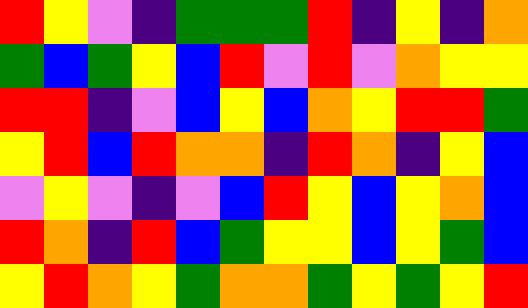[["red", "yellow", "violet", "indigo", "green", "green", "green", "red", "indigo", "yellow", "indigo", "orange"], ["green", "blue", "green", "yellow", "blue", "red", "violet", "red", "violet", "orange", "yellow", "yellow"], ["red", "red", "indigo", "violet", "blue", "yellow", "blue", "orange", "yellow", "red", "red", "green"], ["yellow", "red", "blue", "red", "orange", "orange", "indigo", "red", "orange", "indigo", "yellow", "blue"], ["violet", "yellow", "violet", "indigo", "violet", "blue", "red", "yellow", "blue", "yellow", "orange", "blue"], ["red", "orange", "indigo", "red", "blue", "green", "yellow", "yellow", "blue", "yellow", "green", "blue"], ["yellow", "red", "orange", "yellow", "green", "orange", "orange", "green", "yellow", "green", "yellow", "red"]]